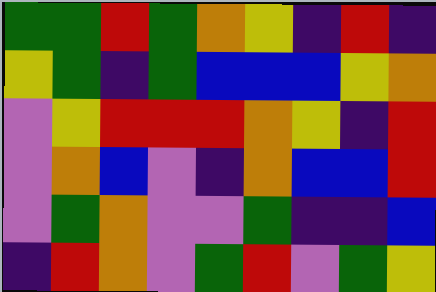[["green", "green", "red", "green", "orange", "yellow", "indigo", "red", "indigo"], ["yellow", "green", "indigo", "green", "blue", "blue", "blue", "yellow", "orange"], ["violet", "yellow", "red", "red", "red", "orange", "yellow", "indigo", "red"], ["violet", "orange", "blue", "violet", "indigo", "orange", "blue", "blue", "red"], ["violet", "green", "orange", "violet", "violet", "green", "indigo", "indigo", "blue"], ["indigo", "red", "orange", "violet", "green", "red", "violet", "green", "yellow"]]